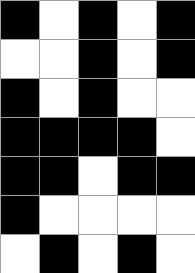[["black", "white", "black", "white", "black"], ["white", "white", "black", "white", "black"], ["black", "white", "black", "white", "white"], ["black", "black", "black", "black", "white"], ["black", "black", "white", "black", "black"], ["black", "white", "white", "white", "white"], ["white", "black", "white", "black", "white"]]